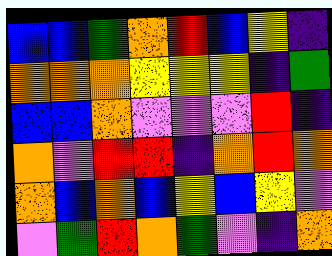[["blue", "blue", "green", "orange", "red", "blue", "yellow", "indigo"], ["orange", "orange", "orange", "yellow", "yellow", "yellow", "indigo", "green"], ["blue", "blue", "orange", "violet", "violet", "violet", "red", "indigo"], ["orange", "violet", "red", "red", "indigo", "orange", "red", "orange"], ["orange", "blue", "orange", "blue", "yellow", "blue", "yellow", "violet"], ["violet", "green", "red", "orange", "green", "violet", "indigo", "orange"]]